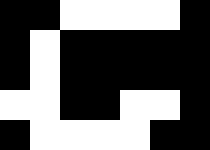[["black", "black", "white", "white", "white", "white", "black"], ["black", "white", "black", "black", "black", "black", "black"], ["black", "white", "black", "black", "black", "black", "black"], ["white", "white", "black", "black", "white", "white", "black"], ["black", "white", "white", "white", "white", "black", "black"]]